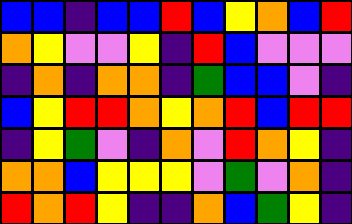[["blue", "blue", "indigo", "blue", "blue", "red", "blue", "yellow", "orange", "blue", "red"], ["orange", "yellow", "violet", "violet", "yellow", "indigo", "red", "blue", "violet", "violet", "violet"], ["indigo", "orange", "indigo", "orange", "orange", "indigo", "green", "blue", "blue", "violet", "indigo"], ["blue", "yellow", "red", "red", "orange", "yellow", "orange", "red", "blue", "red", "red"], ["indigo", "yellow", "green", "violet", "indigo", "orange", "violet", "red", "orange", "yellow", "indigo"], ["orange", "orange", "blue", "yellow", "yellow", "yellow", "violet", "green", "violet", "orange", "indigo"], ["red", "orange", "red", "yellow", "indigo", "indigo", "orange", "blue", "green", "yellow", "indigo"]]